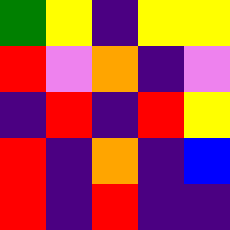[["green", "yellow", "indigo", "yellow", "yellow"], ["red", "violet", "orange", "indigo", "violet"], ["indigo", "red", "indigo", "red", "yellow"], ["red", "indigo", "orange", "indigo", "blue"], ["red", "indigo", "red", "indigo", "indigo"]]